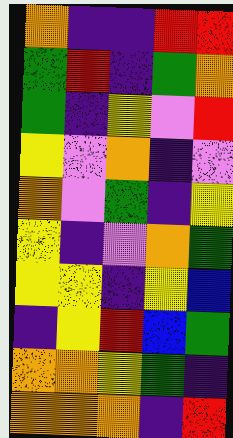[["orange", "indigo", "indigo", "red", "red"], ["green", "red", "indigo", "green", "orange"], ["green", "indigo", "yellow", "violet", "red"], ["yellow", "violet", "orange", "indigo", "violet"], ["orange", "violet", "green", "indigo", "yellow"], ["yellow", "indigo", "violet", "orange", "green"], ["yellow", "yellow", "indigo", "yellow", "blue"], ["indigo", "yellow", "red", "blue", "green"], ["orange", "orange", "yellow", "green", "indigo"], ["orange", "orange", "orange", "indigo", "red"]]